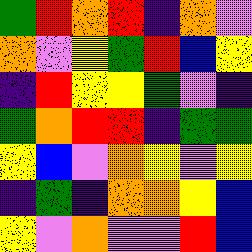[["green", "red", "orange", "red", "indigo", "orange", "violet"], ["orange", "violet", "yellow", "green", "red", "blue", "yellow"], ["indigo", "red", "yellow", "yellow", "green", "violet", "indigo"], ["green", "orange", "red", "red", "indigo", "green", "green"], ["yellow", "blue", "violet", "orange", "yellow", "violet", "yellow"], ["indigo", "green", "indigo", "orange", "orange", "yellow", "blue"], ["yellow", "violet", "orange", "violet", "violet", "red", "blue"]]